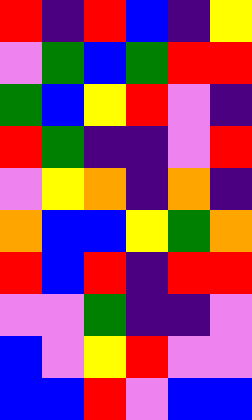[["red", "indigo", "red", "blue", "indigo", "yellow"], ["violet", "green", "blue", "green", "red", "red"], ["green", "blue", "yellow", "red", "violet", "indigo"], ["red", "green", "indigo", "indigo", "violet", "red"], ["violet", "yellow", "orange", "indigo", "orange", "indigo"], ["orange", "blue", "blue", "yellow", "green", "orange"], ["red", "blue", "red", "indigo", "red", "red"], ["violet", "violet", "green", "indigo", "indigo", "violet"], ["blue", "violet", "yellow", "red", "violet", "violet"], ["blue", "blue", "red", "violet", "blue", "blue"]]